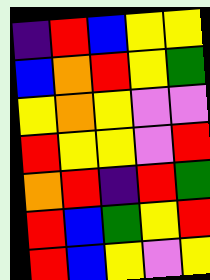[["indigo", "red", "blue", "yellow", "yellow"], ["blue", "orange", "red", "yellow", "green"], ["yellow", "orange", "yellow", "violet", "violet"], ["red", "yellow", "yellow", "violet", "red"], ["orange", "red", "indigo", "red", "green"], ["red", "blue", "green", "yellow", "red"], ["red", "blue", "yellow", "violet", "yellow"]]